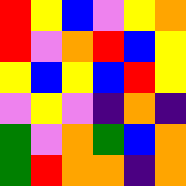[["red", "yellow", "blue", "violet", "yellow", "orange"], ["red", "violet", "orange", "red", "blue", "yellow"], ["yellow", "blue", "yellow", "blue", "red", "yellow"], ["violet", "yellow", "violet", "indigo", "orange", "indigo"], ["green", "violet", "orange", "green", "blue", "orange"], ["green", "red", "orange", "orange", "indigo", "orange"]]